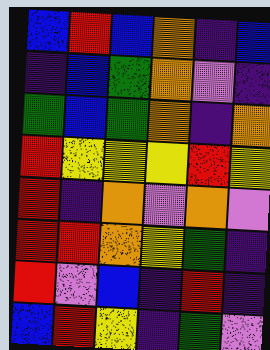[["blue", "red", "blue", "orange", "indigo", "blue"], ["indigo", "blue", "green", "orange", "violet", "indigo"], ["green", "blue", "green", "orange", "indigo", "orange"], ["red", "yellow", "yellow", "yellow", "red", "yellow"], ["red", "indigo", "orange", "violet", "orange", "violet"], ["red", "red", "orange", "yellow", "green", "indigo"], ["red", "violet", "blue", "indigo", "red", "indigo"], ["blue", "red", "yellow", "indigo", "green", "violet"]]